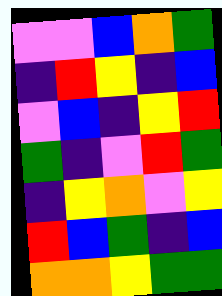[["violet", "violet", "blue", "orange", "green"], ["indigo", "red", "yellow", "indigo", "blue"], ["violet", "blue", "indigo", "yellow", "red"], ["green", "indigo", "violet", "red", "green"], ["indigo", "yellow", "orange", "violet", "yellow"], ["red", "blue", "green", "indigo", "blue"], ["orange", "orange", "yellow", "green", "green"]]